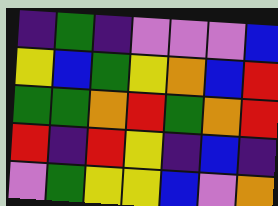[["indigo", "green", "indigo", "violet", "violet", "violet", "blue"], ["yellow", "blue", "green", "yellow", "orange", "blue", "red"], ["green", "green", "orange", "red", "green", "orange", "red"], ["red", "indigo", "red", "yellow", "indigo", "blue", "indigo"], ["violet", "green", "yellow", "yellow", "blue", "violet", "orange"]]